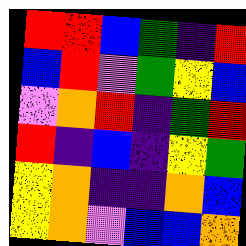[["red", "red", "blue", "green", "indigo", "red"], ["blue", "red", "violet", "green", "yellow", "blue"], ["violet", "orange", "red", "indigo", "green", "red"], ["red", "indigo", "blue", "indigo", "yellow", "green"], ["yellow", "orange", "indigo", "indigo", "orange", "blue"], ["yellow", "orange", "violet", "blue", "blue", "orange"]]